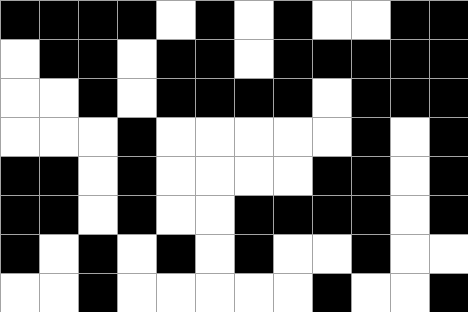[["black", "black", "black", "black", "white", "black", "white", "black", "white", "white", "black", "black"], ["white", "black", "black", "white", "black", "black", "white", "black", "black", "black", "black", "black"], ["white", "white", "black", "white", "black", "black", "black", "black", "white", "black", "black", "black"], ["white", "white", "white", "black", "white", "white", "white", "white", "white", "black", "white", "black"], ["black", "black", "white", "black", "white", "white", "white", "white", "black", "black", "white", "black"], ["black", "black", "white", "black", "white", "white", "black", "black", "black", "black", "white", "black"], ["black", "white", "black", "white", "black", "white", "black", "white", "white", "black", "white", "white"], ["white", "white", "black", "white", "white", "white", "white", "white", "black", "white", "white", "black"]]